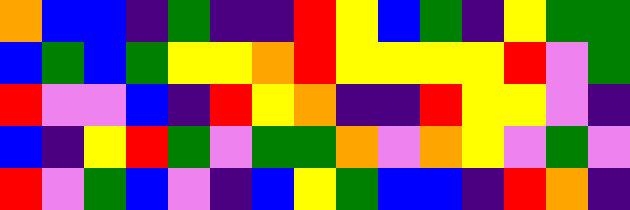[["orange", "blue", "blue", "indigo", "green", "indigo", "indigo", "red", "yellow", "blue", "green", "indigo", "yellow", "green", "green"], ["blue", "green", "blue", "green", "yellow", "yellow", "orange", "red", "yellow", "yellow", "yellow", "yellow", "red", "violet", "green"], ["red", "violet", "violet", "blue", "indigo", "red", "yellow", "orange", "indigo", "indigo", "red", "yellow", "yellow", "violet", "indigo"], ["blue", "indigo", "yellow", "red", "green", "violet", "green", "green", "orange", "violet", "orange", "yellow", "violet", "green", "violet"], ["red", "violet", "green", "blue", "violet", "indigo", "blue", "yellow", "green", "blue", "blue", "indigo", "red", "orange", "indigo"]]